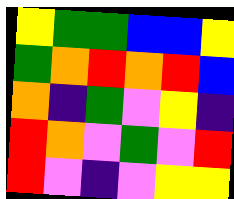[["yellow", "green", "green", "blue", "blue", "yellow"], ["green", "orange", "red", "orange", "red", "blue"], ["orange", "indigo", "green", "violet", "yellow", "indigo"], ["red", "orange", "violet", "green", "violet", "red"], ["red", "violet", "indigo", "violet", "yellow", "yellow"]]